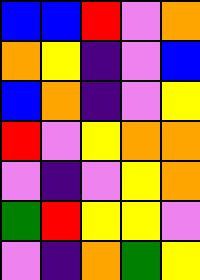[["blue", "blue", "red", "violet", "orange"], ["orange", "yellow", "indigo", "violet", "blue"], ["blue", "orange", "indigo", "violet", "yellow"], ["red", "violet", "yellow", "orange", "orange"], ["violet", "indigo", "violet", "yellow", "orange"], ["green", "red", "yellow", "yellow", "violet"], ["violet", "indigo", "orange", "green", "yellow"]]